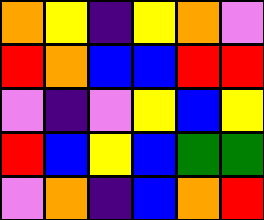[["orange", "yellow", "indigo", "yellow", "orange", "violet"], ["red", "orange", "blue", "blue", "red", "red"], ["violet", "indigo", "violet", "yellow", "blue", "yellow"], ["red", "blue", "yellow", "blue", "green", "green"], ["violet", "orange", "indigo", "blue", "orange", "red"]]